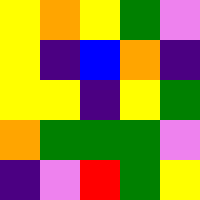[["yellow", "orange", "yellow", "green", "violet"], ["yellow", "indigo", "blue", "orange", "indigo"], ["yellow", "yellow", "indigo", "yellow", "green"], ["orange", "green", "green", "green", "violet"], ["indigo", "violet", "red", "green", "yellow"]]